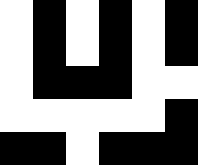[["white", "black", "white", "black", "white", "black"], ["white", "black", "white", "black", "white", "black"], ["white", "black", "black", "black", "white", "white"], ["white", "white", "white", "white", "white", "black"], ["black", "black", "white", "black", "black", "black"]]